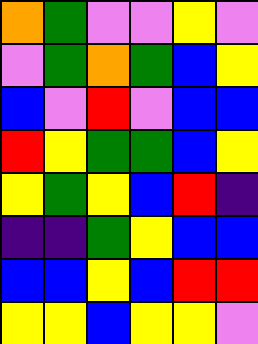[["orange", "green", "violet", "violet", "yellow", "violet"], ["violet", "green", "orange", "green", "blue", "yellow"], ["blue", "violet", "red", "violet", "blue", "blue"], ["red", "yellow", "green", "green", "blue", "yellow"], ["yellow", "green", "yellow", "blue", "red", "indigo"], ["indigo", "indigo", "green", "yellow", "blue", "blue"], ["blue", "blue", "yellow", "blue", "red", "red"], ["yellow", "yellow", "blue", "yellow", "yellow", "violet"]]